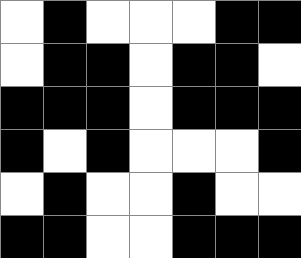[["white", "black", "white", "white", "white", "black", "black"], ["white", "black", "black", "white", "black", "black", "white"], ["black", "black", "black", "white", "black", "black", "black"], ["black", "white", "black", "white", "white", "white", "black"], ["white", "black", "white", "white", "black", "white", "white"], ["black", "black", "white", "white", "black", "black", "black"]]